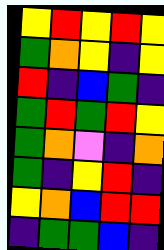[["yellow", "red", "yellow", "red", "yellow"], ["green", "orange", "yellow", "indigo", "yellow"], ["red", "indigo", "blue", "green", "indigo"], ["green", "red", "green", "red", "yellow"], ["green", "orange", "violet", "indigo", "orange"], ["green", "indigo", "yellow", "red", "indigo"], ["yellow", "orange", "blue", "red", "red"], ["indigo", "green", "green", "blue", "indigo"]]